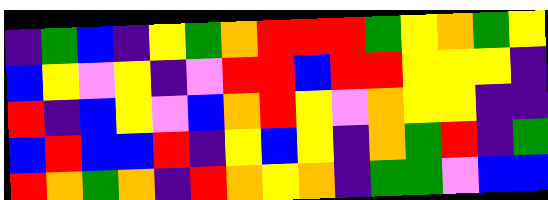[["indigo", "green", "blue", "indigo", "yellow", "green", "orange", "red", "red", "red", "green", "yellow", "orange", "green", "yellow"], ["blue", "yellow", "violet", "yellow", "indigo", "violet", "red", "red", "blue", "red", "red", "yellow", "yellow", "yellow", "indigo"], ["red", "indigo", "blue", "yellow", "violet", "blue", "orange", "red", "yellow", "violet", "orange", "yellow", "yellow", "indigo", "indigo"], ["blue", "red", "blue", "blue", "red", "indigo", "yellow", "blue", "yellow", "indigo", "orange", "green", "red", "indigo", "green"], ["red", "orange", "green", "orange", "indigo", "red", "orange", "yellow", "orange", "indigo", "green", "green", "violet", "blue", "blue"]]